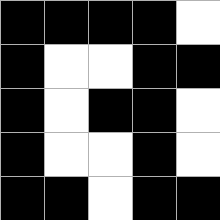[["black", "black", "black", "black", "white"], ["black", "white", "white", "black", "black"], ["black", "white", "black", "black", "white"], ["black", "white", "white", "black", "white"], ["black", "black", "white", "black", "black"]]